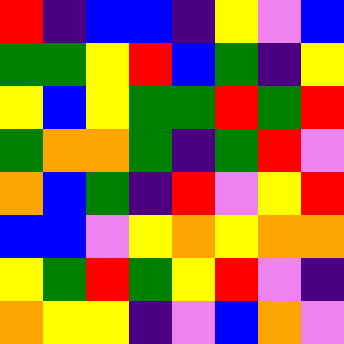[["red", "indigo", "blue", "blue", "indigo", "yellow", "violet", "blue"], ["green", "green", "yellow", "red", "blue", "green", "indigo", "yellow"], ["yellow", "blue", "yellow", "green", "green", "red", "green", "red"], ["green", "orange", "orange", "green", "indigo", "green", "red", "violet"], ["orange", "blue", "green", "indigo", "red", "violet", "yellow", "red"], ["blue", "blue", "violet", "yellow", "orange", "yellow", "orange", "orange"], ["yellow", "green", "red", "green", "yellow", "red", "violet", "indigo"], ["orange", "yellow", "yellow", "indigo", "violet", "blue", "orange", "violet"]]